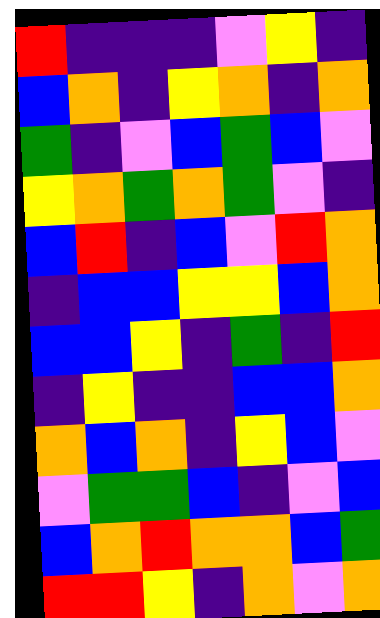[["red", "indigo", "indigo", "indigo", "violet", "yellow", "indigo"], ["blue", "orange", "indigo", "yellow", "orange", "indigo", "orange"], ["green", "indigo", "violet", "blue", "green", "blue", "violet"], ["yellow", "orange", "green", "orange", "green", "violet", "indigo"], ["blue", "red", "indigo", "blue", "violet", "red", "orange"], ["indigo", "blue", "blue", "yellow", "yellow", "blue", "orange"], ["blue", "blue", "yellow", "indigo", "green", "indigo", "red"], ["indigo", "yellow", "indigo", "indigo", "blue", "blue", "orange"], ["orange", "blue", "orange", "indigo", "yellow", "blue", "violet"], ["violet", "green", "green", "blue", "indigo", "violet", "blue"], ["blue", "orange", "red", "orange", "orange", "blue", "green"], ["red", "red", "yellow", "indigo", "orange", "violet", "orange"]]